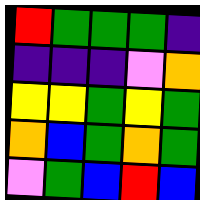[["red", "green", "green", "green", "indigo"], ["indigo", "indigo", "indigo", "violet", "orange"], ["yellow", "yellow", "green", "yellow", "green"], ["orange", "blue", "green", "orange", "green"], ["violet", "green", "blue", "red", "blue"]]